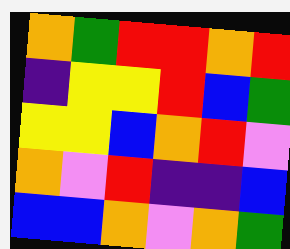[["orange", "green", "red", "red", "orange", "red"], ["indigo", "yellow", "yellow", "red", "blue", "green"], ["yellow", "yellow", "blue", "orange", "red", "violet"], ["orange", "violet", "red", "indigo", "indigo", "blue"], ["blue", "blue", "orange", "violet", "orange", "green"]]